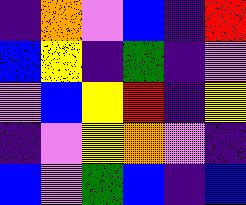[["indigo", "orange", "violet", "blue", "indigo", "red"], ["blue", "yellow", "indigo", "green", "indigo", "violet"], ["violet", "blue", "yellow", "red", "indigo", "yellow"], ["indigo", "violet", "yellow", "orange", "violet", "indigo"], ["blue", "violet", "green", "blue", "indigo", "blue"]]